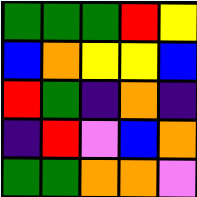[["green", "green", "green", "red", "yellow"], ["blue", "orange", "yellow", "yellow", "blue"], ["red", "green", "indigo", "orange", "indigo"], ["indigo", "red", "violet", "blue", "orange"], ["green", "green", "orange", "orange", "violet"]]